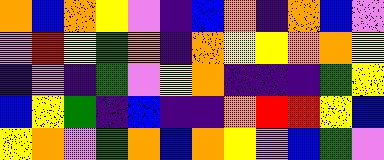[["orange", "blue", "orange", "yellow", "violet", "indigo", "blue", "orange", "indigo", "orange", "blue", "violet"], ["violet", "red", "yellow", "green", "orange", "indigo", "orange", "yellow", "yellow", "orange", "orange", "yellow"], ["indigo", "violet", "indigo", "green", "violet", "yellow", "orange", "indigo", "indigo", "indigo", "green", "yellow"], ["blue", "yellow", "green", "indigo", "blue", "indigo", "indigo", "orange", "red", "red", "yellow", "blue"], ["yellow", "orange", "violet", "green", "orange", "blue", "orange", "yellow", "violet", "blue", "green", "violet"]]